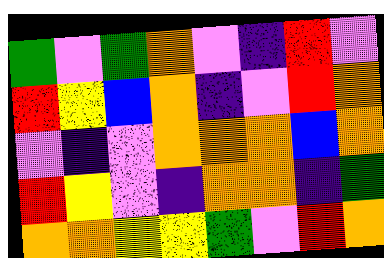[["green", "violet", "green", "orange", "violet", "indigo", "red", "violet"], ["red", "yellow", "blue", "orange", "indigo", "violet", "red", "orange"], ["violet", "indigo", "violet", "orange", "orange", "orange", "blue", "orange"], ["red", "yellow", "violet", "indigo", "orange", "orange", "indigo", "green"], ["orange", "orange", "yellow", "yellow", "green", "violet", "red", "orange"]]